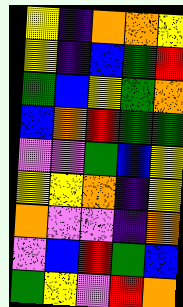[["yellow", "indigo", "orange", "orange", "yellow"], ["yellow", "indigo", "blue", "green", "red"], ["green", "blue", "yellow", "green", "orange"], ["blue", "orange", "red", "green", "green"], ["violet", "violet", "green", "blue", "yellow"], ["yellow", "yellow", "orange", "indigo", "yellow"], ["orange", "violet", "violet", "indigo", "orange"], ["violet", "blue", "red", "green", "blue"], ["green", "yellow", "violet", "red", "orange"]]